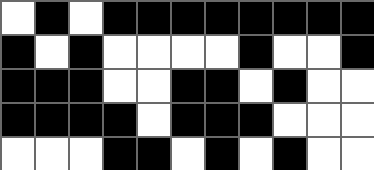[["white", "black", "white", "black", "black", "black", "black", "black", "black", "black", "black"], ["black", "white", "black", "white", "white", "white", "white", "black", "white", "white", "black"], ["black", "black", "black", "white", "white", "black", "black", "white", "black", "white", "white"], ["black", "black", "black", "black", "white", "black", "black", "black", "white", "white", "white"], ["white", "white", "white", "black", "black", "white", "black", "white", "black", "white", "white"]]